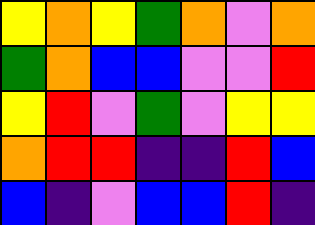[["yellow", "orange", "yellow", "green", "orange", "violet", "orange"], ["green", "orange", "blue", "blue", "violet", "violet", "red"], ["yellow", "red", "violet", "green", "violet", "yellow", "yellow"], ["orange", "red", "red", "indigo", "indigo", "red", "blue"], ["blue", "indigo", "violet", "blue", "blue", "red", "indigo"]]